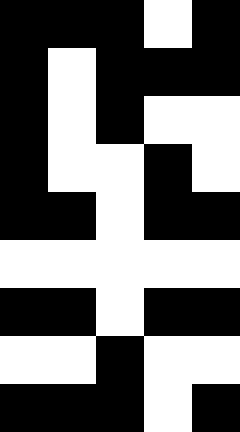[["black", "black", "black", "white", "black"], ["black", "white", "black", "black", "black"], ["black", "white", "black", "white", "white"], ["black", "white", "white", "black", "white"], ["black", "black", "white", "black", "black"], ["white", "white", "white", "white", "white"], ["black", "black", "white", "black", "black"], ["white", "white", "black", "white", "white"], ["black", "black", "black", "white", "black"]]